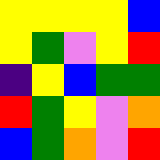[["yellow", "yellow", "yellow", "yellow", "blue"], ["yellow", "green", "violet", "yellow", "red"], ["indigo", "yellow", "blue", "green", "green"], ["red", "green", "yellow", "violet", "orange"], ["blue", "green", "orange", "violet", "red"]]